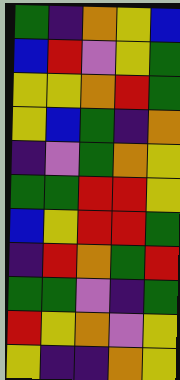[["green", "indigo", "orange", "yellow", "blue"], ["blue", "red", "violet", "yellow", "green"], ["yellow", "yellow", "orange", "red", "green"], ["yellow", "blue", "green", "indigo", "orange"], ["indigo", "violet", "green", "orange", "yellow"], ["green", "green", "red", "red", "yellow"], ["blue", "yellow", "red", "red", "green"], ["indigo", "red", "orange", "green", "red"], ["green", "green", "violet", "indigo", "green"], ["red", "yellow", "orange", "violet", "yellow"], ["yellow", "indigo", "indigo", "orange", "yellow"]]